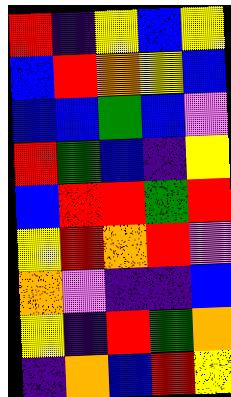[["red", "indigo", "yellow", "blue", "yellow"], ["blue", "red", "orange", "yellow", "blue"], ["blue", "blue", "green", "blue", "violet"], ["red", "green", "blue", "indigo", "yellow"], ["blue", "red", "red", "green", "red"], ["yellow", "red", "orange", "red", "violet"], ["orange", "violet", "indigo", "indigo", "blue"], ["yellow", "indigo", "red", "green", "orange"], ["indigo", "orange", "blue", "red", "yellow"]]